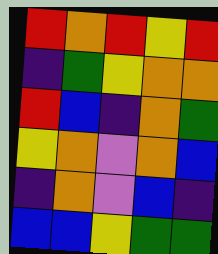[["red", "orange", "red", "yellow", "red"], ["indigo", "green", "yellow", "orange", "orange"], ["red", "blue", "indigo", "orange", "green"], ["yellow", "orange", "violet", "orange", "blue"], ["indigo", "orange", "violet", "blue", "indigo"], ["blue", "blue", "yellow", "green", "green"]]